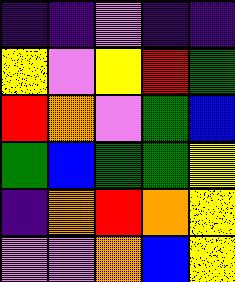[["indigo", "indigo", "violet", "indigo", "indigo"], ["yellow", "violet", "yellow", "red", "green"], ["red", "orange", "violet", "green", "blue"], ["green", "blue", "green", "green", "yellow"], ["indigo", "orange", "red", "orange", "yellow"], ["violet", "violet", "orange", "blue", "yellow"]]